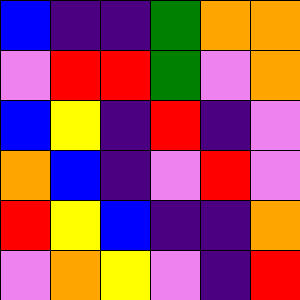[["blue", "indigo", "indigo", "green", "orange", "orange"], ["violet", "red", "red", "green", "violet", "orange"], ["blue", "yellow", "indigo", "red", "indigo", "violet"], ["orange", "blue", "indigo", "violet", "red", "violet"], ["red", "yellow", "blue", "indigo", "indigo", "orange"], ["violet", "orange", "yellow", "violet", "indigo", "red"]]